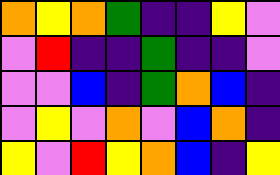[["orange", "yellow", "orange", "green", "indigo", "indigo", "yellow", "violet"], ["violet", "red", "indigo", "indigo", "green", "indigo", "indigo", "violet"], ["violet", "violet", "blue", "indigo", "green", "orange", "blue", "indigo"], ["violet", "yellow", "violet", "orange", "violet", "blue", "orange", "indigo"], ["yellow", "violet", "red", "yellow", "orange", "blue", "indigo", "yellow"]]